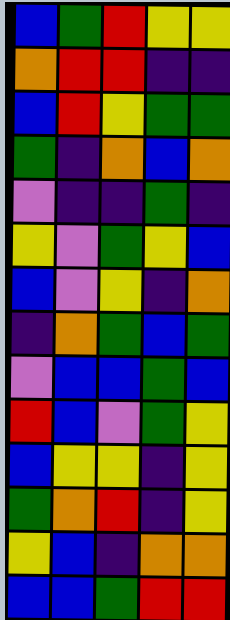[["blue", "green", "red", "yellow", "yellow"], ["orange", "red", "red", "indigo", "indigo"], ["blue", "red", "yellow", "green", "green"], ["green", "indigo", "orange", "blue", "orange"], ["violet", "indigo", "indigo", "green", "indigo"], ["yellow", "violet", "green", "yellow", "blue"], ["blue", "violet", "yellow", "indigo", "orange"], ["indigo", "orange", "green", "blue", "green"], ["violet", "blue", "blue", "green", "blue"], ["red", "blue", "violet", "green", "yellow"], ["blue", "yellow", "yellow", "indigo", "yellow"], ["green", "orange", "red", "indigo", "yellow"], ["yellow", "blue", "indigo", "orange", "orange"], ["blue", "blue", "green", "red", "red"]]